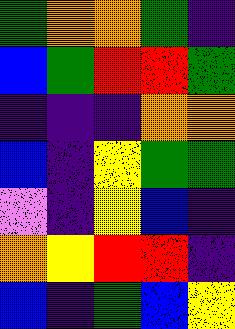[["green", "orange", "orange", "green", "indigo"], ["blue", "green", "red", "red", "green"], ["indigo", "indigo", "indigo", "orange", "orange"], ["blue", "indigo", "yellow", "green", "green"], ["violet", "indigo", "yellow", "blue", "indigo"], ["orange", "yellow", "red", "red", "indigo"], ["blue", "indigo", "green", "blue", "yellow"]]